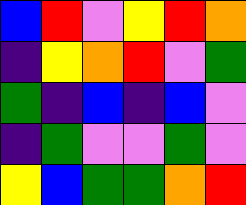[["blue", "red", "violet", "yellow", "red", "orange"], ["indigo", "yellow", "orange", "red", "violet", "green"], ["green", "indigo", "blue", "indigo", "blue", "violet"], ["indigo", "green", "violet", "violet", "green", "violet"], ["yellow", "blue", "green", "green", "orange", "red"]]